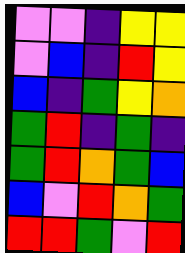[["violet", "violet", "indigo", "yellow", "yellow"], ["violet", "blue", "indigo", "red", "yellow"], ["blue", "indigo", "green", "yellow", "orange"], ["green", "red", "indigo", "green", "indigo"], ["green", "red", "orange", "green", "blue"], ["blue", "violet", "red", "orange", "green"], ["red", "red", "green", "violet", "red"]]